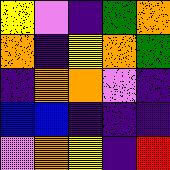[["yellow", "violet", "indigo", "green", "orange"], ["orange", "indigo", "yellow", "orange", "green"], ["indigo", "orange", "orange", "violet", "indigo"], ["blue", "blue", "indigo", "indigo", "indigo"], ["violet", "orange", "yellow", "indigo", "red"]]